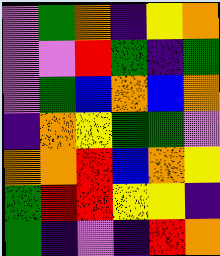[["violet", "green", "orange", "indigo", "yellow", "orange"], ["violet", "violet", "red", "green", "indigo", "green"], ["violet", "green", "blue", "orange", "blue", "orange"], ["indigo", "orange", "yellow", "green", "green", "violet"], ["orange", "orange", "red", "blue", "orange", "yellow"], ["green", "red", "red", "yellow", "yellow", "indigo"], ["green", "indigo", "violet", "indigo", "red", "orange"]]